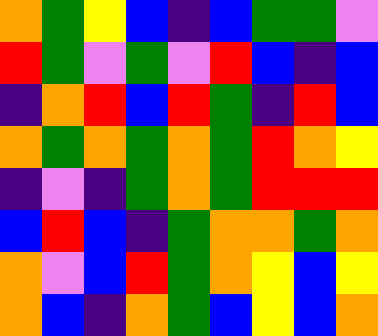[["orange", "green", "yellow", "blue", "indigo", "blue", "green", "green", "violet"], ["red", "green", "violet", "green", "violet", "red", "blue", "indigo", "blue"], ["indigo", "orange", "red", "blue", "red", "green", "indigo", "red", "blue"], ["orange", "green", "orange", "green", "orange", "green", "red", "orange", "yellow"], ["indigo", "violet", "indigo", "green", "orange", "green", "red", "red", "red"], ["blue", "red", "blue", "indigo", "green", "orange", "orange", "green", "orange"], ["orange", "violet", "blue", "red", "green", "orange", "yellow", "blue", "yellow"], ["orange", "blue", "indigo", "orange", "green", "blue", "yellow", "blue", "orange"]]